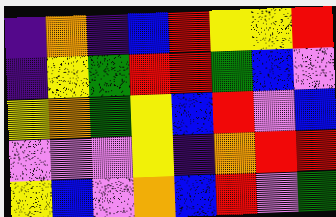[["indigo", "orange", "indigo", "blue", "red", "yellow", "yellow", "red"], ["indigo", "yellow", "green", "red", "red", "green", "blue", "violet"], ["yellow", "orange", "green", "yellow", "blue", "red", "violet", "blue"], ["violet", "violet", "violet", "yellow", "indigo", "orange", "red", "red"], ["yellow", "blue", "violet", "orange", "blue", "red", "violet", "green"]]